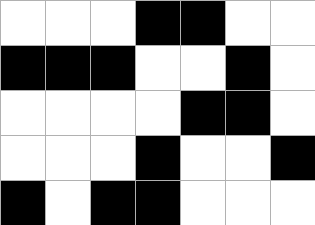[["white", "white", "white", "black", "black", "white", "white"], ["black", "black", "black", "white", "white", "black", "white"], ["white", "white", "white", "white", "black", "black", "white"], ["white", "white", "white", "black", "white", "white", "black"], ["black", "white", "black", "black", "white", "white", "white"]]